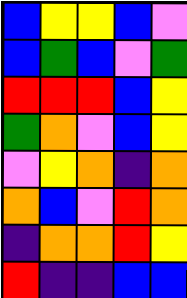[["blue", "yellow", "yellow", "blue", "violet"], ["blue", "green", "blue", "violet", "green"], ["red", "red", "red", "blue", "yellow"], ["green", "orange", "violet", "blue", "yellow"], ["violet", "yellow", "orange", "indigo", "orange"], ["orange", "blue", "violet", "red", "orange"], ["indigo", "orange", "orange", "red", "yellow"], ["red", "indigo", "indigo", "blue", "blue"]]